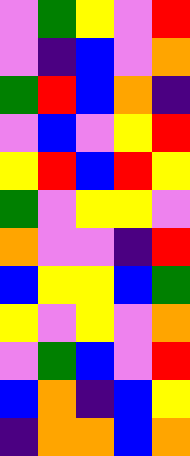[["violet", "green", "yellow", "violet", "red"], ["violet", "indigo", "blue", "violet", "orange"], ["green", "red", "blue", "orange", "indigo"], ["violet", "blue", "violet", "yellow", "red"], ["yellow", "red", "blue", "red", "yellow"], ["green", "violet", "yellow", "yellow", "violet"], ["orange", "violet", "violet", "indigo", "red"], ["blue", "yellow", "yellow", "blue", "green"], ["yellow", "violet", "yellow", "violet", "orange"], ["violet", "green", "blue", "violet", "red"], ["blue", "orange", "indigo", "blue", "yellow"], ["indigo", "orange", "orange", "blue", "orange"]]